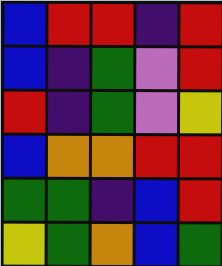[["blue", "red", "red", "indigo", "red"], ["blue", "indigo", "green", "violet", "red"], ["red", "indigo", "green", "violet", "yellow"], ["blue", "orange", "orange", "red", "red"], ["green", "green", "indigo", "blue", "red"], ["yellow", "green", "orange", "blue", "green"]]